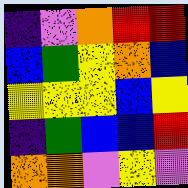[["indigo", "violet", "orange", "red", "red"], ["blue", "green", "yellow", "orange", "blue"], ["yellow", "yellow", "yellow", "blue", "yellow"], ["indigo", "green", "blue", "blue", "red"], ["orange", "orange", "violet", "yellow", "violet"]]